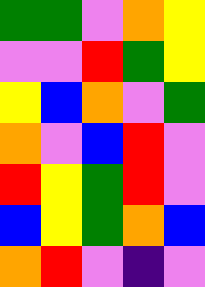[["green", "green", "violet", "orange", "yellow"], ["violet", "violet", "red", "green", "yellow"], ["yellow", "blue", "orange", "violet", "green"], ["orange", "violet", "blue", "red", "violet"], ["red", "yellow", "green", "red", "violet"], ["blue", "yellow", "green", "orange", "blue"], ["orange", "red", "violet", "indigo", "violet"]]